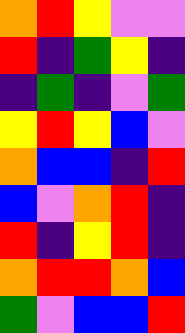[["orange", "red", "yellow", "violet", "violet"], ["red", "indigo", "green", "yellow", "indigo"], ["indigo", "green", "indigo", "violet", "green"], ["yellow", "red", "yellow", "blue", "violet"], ["orange", "blue", "blue", "indigo", "red"], ["blue", "violet", "orange", "red", "indigo"], ["red", "indigo", "yellow", "red", "indigo"], ["orange", "red", "red", "orange", "blue"], ["green", "violet", "blue", "blue", "red"]]